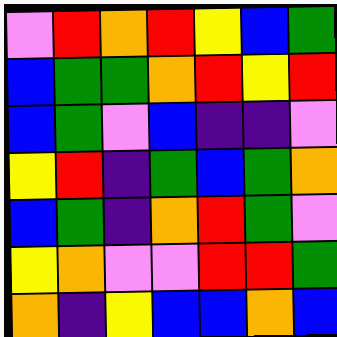[["violet", "red", "orange", "red", "yellow", "blue", "green"], ["blue", "green", "green", "orange", "red", "yellow", "red"], ["blue", "green", "violet", "blue", "indigo", "indigo", "violet"], ["yellow", "red", "indigo", "green", "blue", "green", "orange"], ["blue", "green", "indigo", "orange", "red", "green", "violet"], ["yellow", "orange", "violet", "violet", "red", "red", "green"], ["orange", "indigo", "yellow", "blue", "blue", "orange", "blue"]]